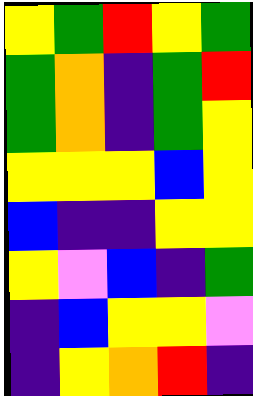[["yellow", "green", "red", "yellow", "green"], ["green", "orange", "indigo", "green", "red"], ["green", "orange", "indigo", "green", "yellow"], ["yellow", "yellow", "yellow", "blue", "yellow"], ["blue", "indigo", "indigo", "yellow", "yellow"], ["yellow", "violet", "blue", "indigo", "green"], ["indigo", "blue", "yellow", "yellow", "violet"], ["indigo", "yellow", "orange", "red", "indigo"]]